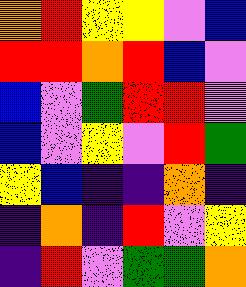[["orange", "red", "yellow", "yellow", "violet", "blue"], ["red", "red", "orange", "red", "blue", "violet"], ["blue", "violet", "green", "red", "red", "violet"], ["blue", "violet", "yellow", "violet", "red", "green"], ["yellow", "blue", "indigo", "indigo", "orange", "indigo"], ["indigo", "orange", "indigo", "red", "violet", "yellow"], ["indigo", "red", "violet", "green", "green", "orange"]]